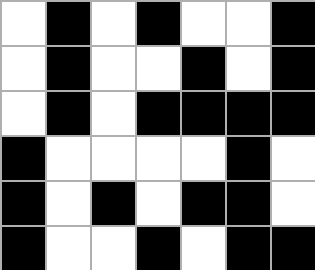[["white", "black", "white", "black", "white", "white", "black"], ["white", "black", "white", "white", "black", "white", "black"], ["white", "black", "white", "black", "black", "black", "black"], ["black", "white", "white", "white", "white", "black", "white"], ["black", "white", "black", "white", "black", "black", "white"], ["black", "white", "white", "black", "white", "black", "black"]]